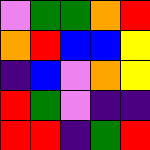[["violet", "green", "green", "orange", "red"], ["orange", "red", "blue", "blue", "yellow"], ["indigo", "blue", "violet", "orange", "yellow"], ["red", "green", "violet", "indigo", "indigo"], ["red", "red", "indigo", "green", "red"]]